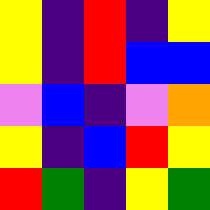[["yellow", "indigo", "red", "indigo", "yellow"], ["yellow", "indigo", "red", "blue", "blue"], ["violet", "blue", "indigo", "violet", "orange"], ["yellow", "indigo", "blue", "red", "yellow"], ["red", "green", "indigo", "yellow", "green"]]